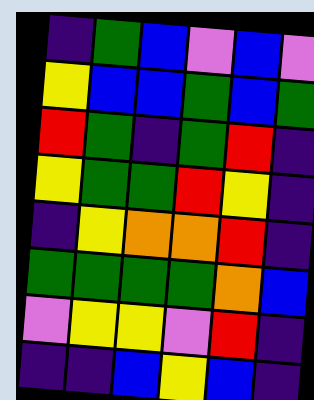[["indigo", "green", "blue", "violet", "blue", "violet"], ["yellow", "blue", "blue", "green", "blue", "green"], ["red", "green", "indigo", "green", "red", "indigo"], ["yellow", "green", "green", "red", "yellow", "indigo"], ["indigo", "yellow", "orange", "orange", "red", "indigo"], ["green", "green", "green", "green", "orange", "blue"], ["violet", "yellow", "yellow", "violet", "red", "indigo"], ["indigo", "indigo", "blue", "yellow", "blue", "indigo"]]